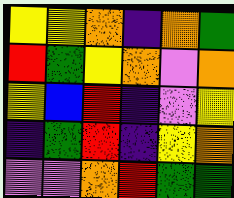[["yellow", "yellow", "orange", "indigo", "orange", "green"], ["red", "green", "yellow", "orange", "violet", "orange"], ["yellow", "blue", "red", "indigo", "violet", "yellow"], ["indigo", "green", "red", "indigo", "yellow", "orange"], ["violet", "violet", "orange", "red", "green", "green"]]